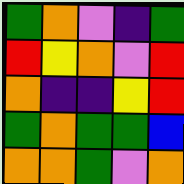[["green", "orange", "violet", "indigo", "green"], ["red", "yellow", "orange", "violet", "red"], ["orange", "indigo", "indigo", "yellow", "red"], ["green", "orange", "green", "green", "blue"], ["orange", "orange", "green", "violet", "orange"]]